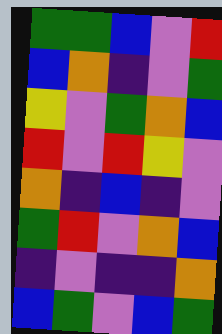[["green", "green", "blue", "violet", "red"], ["blue", "orange", "indigo", "violet", "green"], ["yellow", "violet", "green", "orange", "blue"], ["red", "violet", "red", "yellow", "violet"], ["orange", "indigo", "blue", "indigo", "violet"], ["green", "red", "violet", "orange", "blue"], ["indigo", "violet", "indigo", "indigo", "orange"], ["blue", "green", "violet", "blue", "green"]]